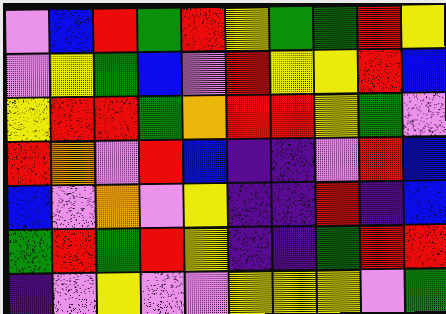[["violet", "blue", "red", "green", "red", "yellow", "green", "green", "red", "yellow"], ["violet", "yellow", "green", "blue", "violet", "red", "yellow", "yellow", "red", "blue"], ["yellow", "red", "red", "green", "orange", "red", "red", "yellow", "green", "violet"], ["red", "orange", "violet", "red", "blue", "indigo", "indigo", "violet", "red", "blue"], ["blue", "violet", "orange", "violet", "yellow", "indigo", "indigo", "red", "indigo", "blue"], ["green", "red", "green", "red", "yellow", "indigo", "indigo", "green", "red", "red"], ["indigo", "violet", "yellow", "violet", "violet", "yellow", "yellow", "yellow", "violet", "green"]]